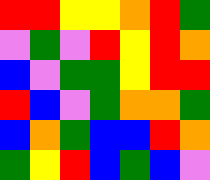[["red", "red", "yellow", "yellow", "orange", "red", "green"], ["violet", "green", "violet", "red", "yellow", "red", "orange"], ["blue", "violet", "green", "green", "yellow", "red", "red"], ["red", "blue", "violet", "green", "orange", "orange", "green"], ["blue", "orange", "green", "blue", "blue", "red", "orange"], ["green", "yellow", "red", "blue", "green", "blue", "violet"]]